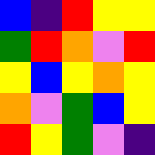[["blue", "indigo", "red", "yellow", "yellow"], ["green", "red", "orange", "violet", "red"], ["yellow", "blue", "yellow", "orange", "yellow"], ["orange", "violet", "green", "blue", "yellow"], ["red", "yellow", "green", "violet", "indigo"]]